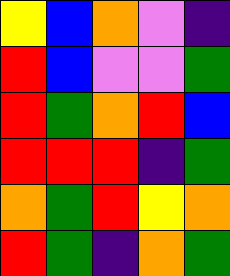[["yellow", "blue", "orange", "violet", "indigo"], ["red", "blue", "violet", "violet", "green"], ["red", "green", "orange", "red", "blue"], ["red", "red", "red", "indigo", "green"], ["orange", "green", "red", "yellow", "orange"], ["red", "green", "indigo", "orange", "green"]]